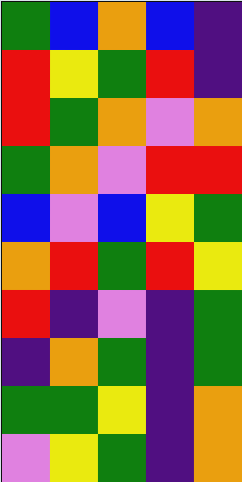[["green", "blue", "orange", "blue", "indigo"], ["red", "yellow", "green", "red", "indigo"], ["red", "green", "orange", "violet", "orange"], ["green", "orange", "violet", "red", "red"], ["blue", "violet", "blue", "yellow", "green"], ["orange", "red", "green", "red", "yellow"], ["red", "indigo", "violet", "indigo", "green"], ["indigo", "orange", "green", "indigo", "green"], ["green", "green", "yellow", "indigo", "orange"], ["violet", "yellow", "green", "indigo", "orange"]]